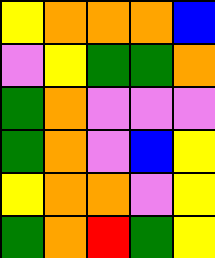[["yellow", "orange", "orange", "orange", "blue"], ["violet", "yellow", "green", "green", "orange"], ["green", "orange", "violet", "violet", "violet"], ["green", "orange", "violet", "blue", "yellow"], ["yellow", "orange", "orange", "violet", "yellow"], ["green", "orange", "red", "green", "yellow"]]